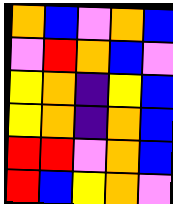[["orange", "blue", "violet", "orange", "blue"], ["violet", "red", "orange", "blue", "violet"], ["yellow", "orange", "indigo", "yellow", "blue"], ["yellow", "orange", "indigo", "orange", "blue"], ["red", "red", "violet", "orange", "blue"], ["red", "blue", "yellow", "orange", "violet"]]